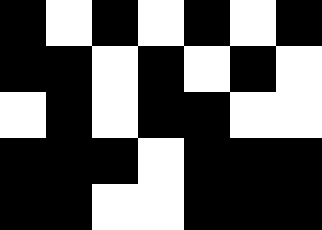[["black", "white", "black", "white", "black", "white", "black"], ["black", "black", "white", "black", "white", "black", "white"], ["white", "black", "white", "black", "black", "white", "white"], ["black", "black", "black", "white", "black", "black", "black"], ["black", "black", "white", "white", "black", "black", "black"]]